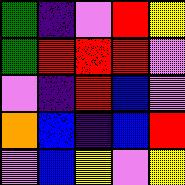[["green", "indigo", "violet", "red", "yellow"], ["green", "red", "red", "red", "violet"], ["violet", "indigo", "red", "blue", "violet"], ["orange", "blue", "indigo", "blue", "red"], ["violet", "blue", "yellow", "violet", "yellow"]]